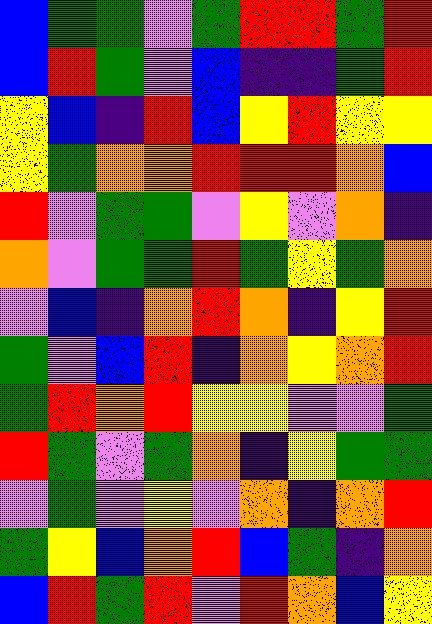[["blue", "green", "green", "violet", "green", "red", "red", "green", "red"], ["blue", "red", "green", "violet", "blue", "indigo", "indigo", "green", "red"], ["yellow", "blue", "indigo", "red", "blue", "yellow", "red", "yellow", "yellow"], ["yellow", "green", "orange", "orange", "red", "red", "red", "orange", "blue"], ["red", "violet", "green", "green", "violet", "yellow", "violet", "orange", "indigo"], ["orange", "violet", "green", "green", "red", "green", "yellow", "green", "orange"], ["violet", "blue", "indigo", "orange", "red", "orange", "indigo", "yellow", "red"], ["green", "violet", "blue", "red", "indigo", "orange", "yellow", "orange", "red"], ["green", "red", "orange", "red", "yellow", "yellow", "violet", "violet", "green"], ["red", "green", "violet", "green", "orange", "indigo", "yellow", "green", "green"], ["violet", "green", "violet", "yellow", "violet", "orange", "indigo", "orange", "red"], ["green", "yellow", "blue", "orange", "red", "blue", "green", "indigo", "orange"], ["blue", "red", "green", "red", "violet", "red", "orange", "blue", "yellow"]]